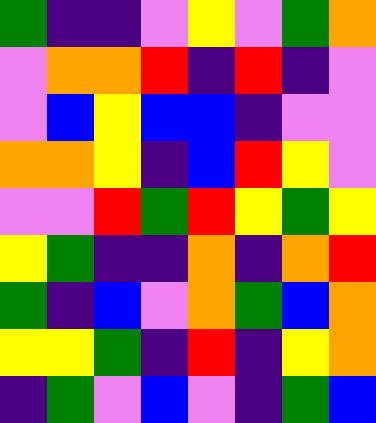[["green", "indigo", "indigo", "violet", "yellow", "violet", "green", "orange"], ["violet", "orange", "orange", "red", "indigo", "red", "indigo", "violet"], ["violet", "blue", "yellow", "blue", "blue", "indigo", "violet", "violet"], ["orange", "orange", "yellow", "indigo", "blue", "red", "yellow", "violet"], ["violet", "violet", "red", "green", "red", "yellow", "green", "yellow"], ["yellow", "green", "indigo", "indigo", "orange", "indigo", "orange", "red"], ["green", "indigo", "blue", "violet", "orange", "green", "blue", "orange"], ["yellow", "yellow", "green", "indigo", "red", "indigo", "yellow", "orange"], ["indigo", "green", "violet", "blue", "violet", "indigo", "green", "blue"]]